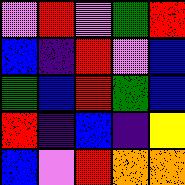[["violet", "red", "violet", "green", "red"], ["blue", "indigo", "red", "violet", "blue"], ["green", "blue", "red", "green", "blue"], ["red", "indigo", "blue", "indigo", "yellow"], ["blue", "violet", "red", "orange", "orange"]]